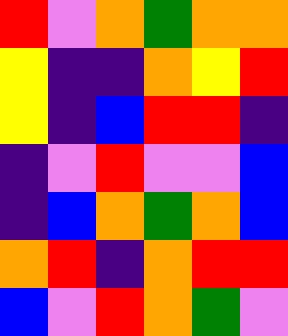[["red", "violet", "orange", "green", "orange", "orange"], ["yellow", "indigo", "indigo", "orange", "yellow", "red"], ["yellow", "indigo", "blue", "red", "red", "indigo"], ["indigo", "violet", "red", "violet", "violet", "blue"], ["indigo", "blue", "orange", "green", "orange", "blue"], ["orange", "red", "indigo", "orange", "red", "red"], ["blue", "violet", "red", "orange", "green", "violet"]]